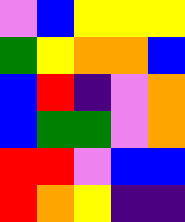[["violet", "blue", "yellow", "yellow", "yellow"], ["green", "yellow", "orange", "orange", "blue"], ["blue", "red", "indigo", "violet", "orange"], ["blue", "green", "green", "violet", "orange"], ["red", "red", "violet", "blue", "blue"], ["red", "orange", "yellow", "indigo", "indigo"]]